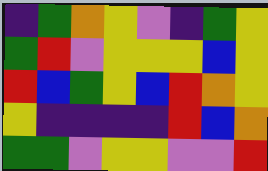[["indigo", "green", "orange", "yellow", "violet", "indigo", "green", "yellow"], ["green", "red", "violet", "yellow", "yellow", "yellow", "blue", "yellow"], ["red", "blue", "green", "yellow", "blue", "red", "orange", "yellow"], ["yellow", "indigo", "indigo", "indigo", "indigo", "red", "blue", "orange"], ["green", "green", "violet", "yellow", "yellow", "violet", "violet", "red"]]